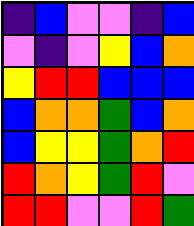[["indigo", "blue", "violet", "violet", "indigo", "blue"], ["violet", "indigo", "violet", "yellow", "blue", "orange"], ["yellow", "red", "red", "blue", "blue", "blue"], ["blue", "orange", "orange", "green", "blue", "orange"], ["blue", "yellow", "yellow", "green", "orange", "red"], ["red", "orange", "yellow", "green", "red", "violet"], ["red", "red", "violet", "violet", "red", "green"]]